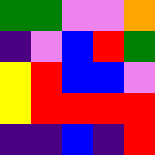[["green", "green", "violet", "violet", "orange"], ["indigo", "violet", "blue", "red", "green"], ["yellow", "red", "blue", "blue", "violet"], ["yellow", "red", "red", "red", "red"], ["indigo", "indigo", "blue", "indigo", "red"]]